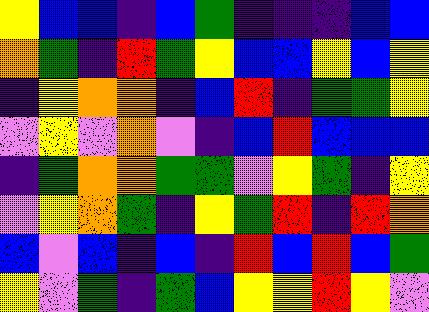[["yellow", "blue", "blue", "indigo", "blue", "green", "indigo", "indigo", "indigo", "blue", "blue"], ["orange", "green", "indigo", "red", "green", "yellow", "blue", "blue", "yellow", "blue", "yellow"], ["indigo", "yellow", "orange", "orange", "indigo", "blue", "red", "indigo", "green", "green", "yellow"], ["violet", "yellow", "violet", "orange", "violet", "indigo", "blue", "red", "blue", "blue", "blue"], ["indigo", "green", "orange", "orange", "green", "green", "violet", "yellow", "green", "indigo", "yellow"], ["violet", "yellow", "orange", "green", "indigo", "yellow", "green", "red", "indigo", "red", "orange"], ["blue", "violet", "blue", "indigo", "blue", "indigo", "red", "blue", "red", "blue", "green"], ["yellow", "violet", "green", "indigo", "green", "blue", "yellow", "yellow", "red", "yellow", "violet"]]